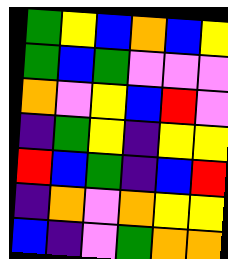[["green", "yellow", "blue", "orange", "blue", "yellow"], ["green", "blue", "green", "violet", "violet", "violet"], ["orange", "violet", "yellow", "blue", "red", "violet"], ["indigo", "green", "yellow", "indigo", "yellow", "yellow"], ["red", "blue", "green", "indigo", "blue", "red"], ["indigo", "orange", "violet", "orange", "yellow", "yellow"], ["blue", "indigo", "violet", "green", "orange", "orange"]]